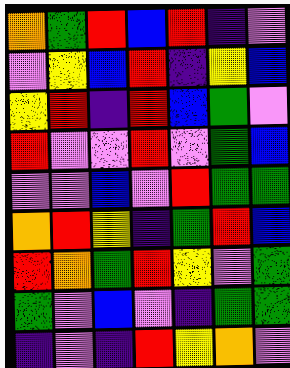[["orange", "green", "red", "blue", "red", "indigo", "violet"], ["violet", "yellow", "blue", "red", "indigo", "yellow", "blue"], ["yellow", "red", "indigo", "red", "blue", "green", "violet"], ["red", "violet", "violet", "red", "violet", "green", "blue"], ["violet", "violet", "blue", "violet", "red", "green", "green"], ["orange", "red", "yellow", "indigo", "green", "red", "blue"], ["red", "orange", "green", "red", "yellow", "violet", "green"], ["green", "violet", "blue", "violet", "indigo", "green", "green"], ["indigo", "violet", "indigo", "red", "yellow", "orange", "violet"]]